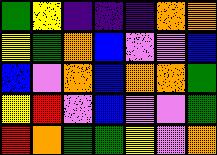[["green", "yellow", "indigo", "indigo", "indigo", "orange", "orange"], ["yellow", "green", "orange", "blue", "violet", "violet", "blue"], ["blue", "violet", "orange", "blue", "orange", "orange", "green"], ["yellow", "red", "violet", "blue", "violet", "violet", "green"], ["red", "orange", "green", "green", "yellow", "violet", "orange"]]